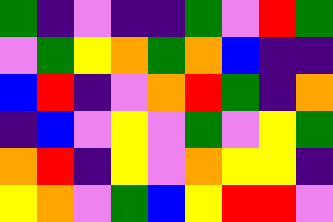[["green", "indigo", "violet", "indigo", "indigo", "green", "violet", "red", "green"], ["violet", "green", "yellow", "orange", "green", "orange", "blue", "indigo", "indigo"], ["blue", "red", "indigo", "violet", "orange", "red", "green", "indigo", "orange"], ["indigo", "blue", "violet", "yellow", "violet", "green", "violet", "yellow", "green"], ["orange", "red", "indigo", "yellow", "violet", "orange", "yellow", "yellow", "indigo"], ["yellow", "orange", "violet", "green", "blue", "yellow", "red", "red", "violet"]]